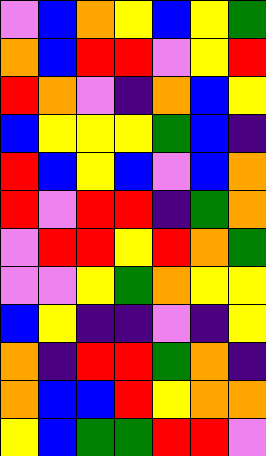[["violet", "blue", "orange", "yellow", "blue", "yellow", "green"], ["orange", "blue", "red", "red", "violet", "yellow", "red"], ["red", "orange", "violet", "indigo", "orange", "blue", "yellow"], ["blue", "yellow", "yellow", "yellow", "green", "blue", "indigo"], ["red", "blue", "yellow", "blue", "violet", "blue", "orange"], ["red", "violet", "red", "red", "indigo", "green", "orange"], ["violet", "red", "red", "yellow", "red", "orange", "green"], ["violet", "violet", "yellow", "green", "orange", "yellow", "yellow"], ["blue", "yellow", "indigo", "indigo", "violet", "indigo", "yellow"], ["orange", "indigo", "red", "red", "green", "orange", "indigo"], ["orange", "blue", "blue", "red", "yellow", "orange", "orange"], ["yellow", "blue", "green", "green", "red", "red", "violet"]]